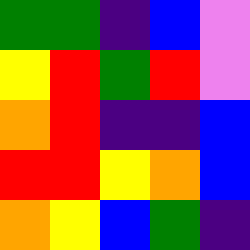[["green", "green", "indigo", "blue", "violet"], ["yellow", "red", "green", "red", "violet"], ["orange", "red", "indigo", "indigo", "blue"], ["red", "red", "yellow", "orange", "blue"], ["orange", "yellow", "blue", "green", "indigo"]]